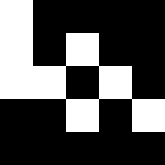[["white", "black", "black", "black", "black"], ["white", "black", "white", "black", "black"], ["white", "white", "black", "white", "black"], ["black", "black", "white", "black", "white"], ["black", "black", "black", "black", "black"]]